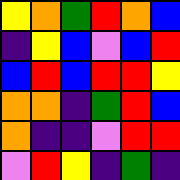[["yellow", "orange", "green", "red", "orange", "blue"], ["indigo", "yellow", "blue", "violet", "blue", "red"], ["blue", "red", "blue", "red", "red", "yellow"], ["orange", "orange", "indigo", "green", "red", "blue"], ["orange", "indigo", "indigo", "violet", "red", "red"], ["violet", "red", "yellow", "indigo", "green", "indigo"]]